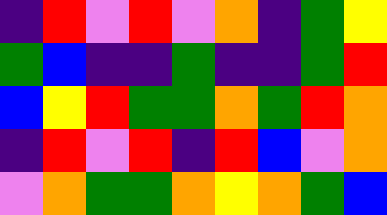[["indigo", "red", "violet", "red", "violet", "orange", "indigo", "green", "yellow"], ["green", "blue", "indigo", "indigo", "green", "indigo", "indigo", "green", "red"], ["blue", "yellow", "red", "green", "green", "orange", "green", "red", "orange"], ["indigo", "red", "violet", "red", "indigo", "red", "blue", "violet", "orange"], ["violet", "orange", "green", "green", "orange", "yellow", "orange", "green", "blue"]]